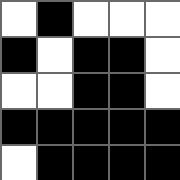[["white", "black", "white", "white", "white"], ["black", "white", "black", "black", "white"], ["white", "white", "black", "black", "white"], ["black", "black", "black", "black", "black"], ["white", "black", "black", "black", "black"]]